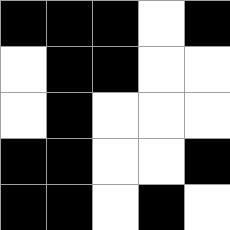[["black", "black", "black", "white", "black"], ["white", "black", "black", "white", "white"], ["white", "black", "white", "white", "white"], ["black", "black", "white", "white", "black"], ["black", "black", "white", "black", "white"]]